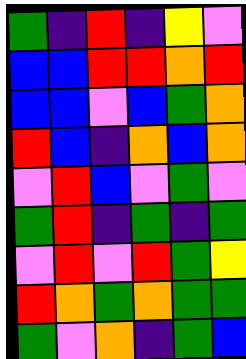[["green", "indigo", "red", "indigo", "yellow", "violet"], ["blue", "blue", "red", "red", "orange", "red"], ["blue", "blue", "violet", "blue", "green", "orange"], ["red", "blue", "indigo", "orange", "blue", "orange"], ["violet", "red", "blue", "violet", "green", "violet"], ["green", "red", "indigo", "green", "indigo", "green"], ["violet", "red", "violet", "red", "green", "yellow"], ["red", "orange", "green", "orange", "green", "green"], ["green", "violet", "orange", "indigo", "green", "blue"]]